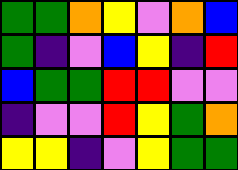[["green", "green", "orange", "yellow", "violet", "orange", "blue"], ["green", "indigo", "violet", "blue", "yellow", "indigo", "red"], ["blue", "green", "green", "red", "red", "violet", "violet"], ["indigo", "violet", "violet", "red", "yellow", "green", "orange"], ["yellow", "yellow", "indigo", "violet", "yellow", "green", "green"]]